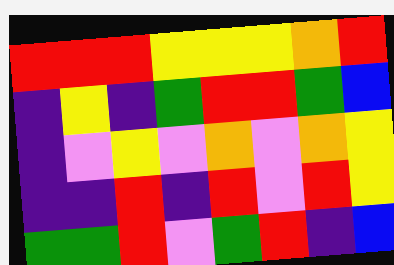[["red", "red", "red", "yellow", "yellow", "yellow", "orange", "red"], ["indigo", "yellow", "indigo", "green", "red", "red", "green", "blue"], ["indigo", "violet", "yellow", "violet", "orange", "violet", "orange", "yellow"], ["indigo", "indigo", "red", "indigo", "red", "violet", "red", "yellow"], ["green", "green", "red", "violet", "green", "red", "indigo", "blue"]]